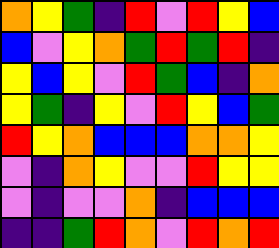[["orange", "yellow", "green", "indigo", "red", "violet", "red", "yellow", "blue"], ["blue", "violet", "yellow", "orange", "green", "red", "green", "red", "indigo"], ["yellow", "blue", "yellow", "violet", "red", "green", "blue", "indigo", "orange"], ["yellow", "green", "indigo", "yellow", "violet", "red", "yellow", "blue", "green"], ["red", "yellow", "orange", "blue", "blue", "blue", "orange", "orange", "yellow"], ["violet", "indigo", "orange", "yellow", "violet", "violet", "red", "yellow", "yellow"], ["violet", "indigo", "violet", "violet", "orange", "indigo", "blue", "blue", "blue"], ["indigo", "indigo", "green", "red", "orange", "violet", "red", "orange", "red"]]